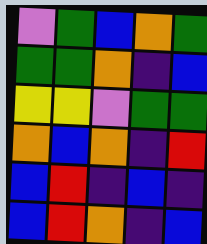[["violet", "green", "blue", "orange", "green"], ["green", "green", "orange", "indigo", "blue"], ["yellow", "yellow", "violet", "green", "green"], ["orange", "blue", "orange", "indigo", "red"], ["blue", "red", "indigo", "blue", "indigo"], ["blue", "red", "orange", "indigo", "blue"]]